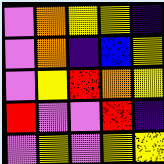[["violet", "orange", "yellow", "yellow", "indigo"], ["violet", "orange", "indigo", "blue", "yellow"], ["violet", "yellow", "red", "orange", "yellow"], ["red", "violet", "violet", "red", "indigo"], ["violet", "yellow", "violet", "yellow", "yellow"]]